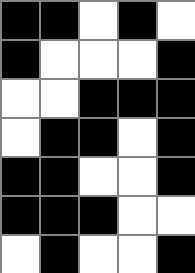[["black", "black", "white", "black", "white"], ["black", "white", "white", "white", "black"], ["white", "white", "black", "black", "black"], ["white", "black", "black", "white", "black"], ["black", "black", "white", "white", "black"], ["black", "black", "black", "white", "white"], ["white", "black", "white", "white", "black"]]